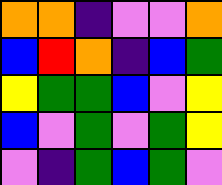[["orange", "orange", "indigo", "violet", "violet", "orange"], ["blue", "red", "orange", "indigo", "blue", "green"], ["yellow", "green", "green", "blue", "violet", "yellow"], ["blue", "violet", "green", "violet", "green", "yellow"], ["violet", "indigo", "green", "blue", "green", "violet"]]